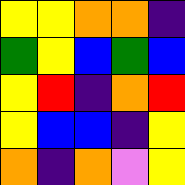[["yellow", "yellow", "orange", "orange", "indigo"], ["green", "yellow", "blue", "green", "blue"], ["yellow", "red", "indigo", "orange", "red"], ["yellow", "blue", "blue", "indigo", "yellow"], ["orange", "indigo", "orange", "violet", "yellow"]]